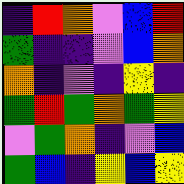[["indigo", "red", "orange", "violet", "blue", "red"], ["green", "indigo", "indigo", "violet", "blue", "orange"], ["orange", "indigo", "violet", "indigo", "yellow", "indigo"], ["green", "red", "green", "orange", "green", "yellow"], ["violet", "green", "orange", "indigo", "violet", "blue"], ["green", "blue", "indigo", "yellow", "blue", "yellow"]]